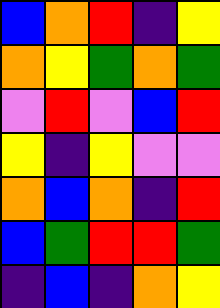[["blue", "orange", "red", "indigo", "yellow"], ["orange", "yellow", "green", "orange", "green"], ["violet", "red", "violet", "blue", "red"], ["yellow", "indigo", "yellow", "violet", "violet"], ["orange", "blue", "orange", "indigo", "red"], ["blue", "green", "red", "red", "green"], ["indigo", "blue", "indigo", "orange", "yellow"]]